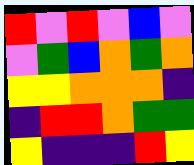[["red", "violet", "red", "violet", "blue", "violet"], ["violet", "green", "blue", "orange", "green", "orange"], ["yellow", "yellow", "orange", "orange", "orange", "indigo"], ["indigo", "red", "red", "orange", "green", "green"], ["yellow", "indigo", "indigo", "indigo", "red", "yellow"]]